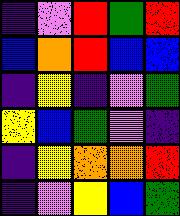[["indigo", "violet", "red", "green", "red"], ["blue", "orange", "red", "blue", "blue"], ["indigo", "yellow", "indigo", "violet", "green"], ["yellow", "blue", "green", "violet", "indigo"], ["indigo", "yellow", "orange", "orange", "red"], ["indigo", "violet", "yellow", "blue", "green"]]